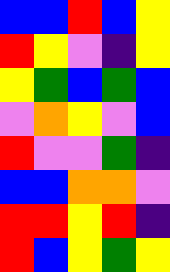[["blue", "blue", "red", "blue", "yellow"], ["red", "yellow", "violet", "indigo", "yellow"], ["yellow", "green", "blue", "green", "blue"], ["violet", "orange", "yellow", "violet", "blue"], ["red", "violet", "violet", "green", "indigo"], ["blue", "blue", "orange", "orange", "violet"], ["red", "red", "yellow", "red", "indigo"], ["red", "blue", "yellow", "green", "yellow"]]